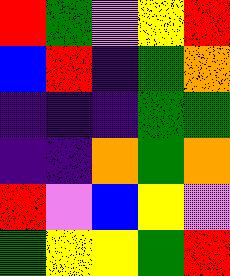[["red", "green", "violet", "yellow", "red"], ["blue", "red", "indigo", "green", "orange"], ["indigo", "indigo", "indigo", "green", "green"], ["indigo", "indigo", "orange", "green", "orange"], ["red", "violet", "blue", "yellow", "violet"], ["green", "yellow", "yellow", "green", "red"]]